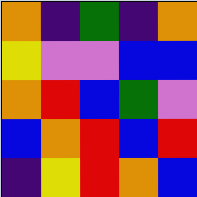[["orange", "indigo", "green", "indigo", "orange"], ["yellow", "violet", "violet", "blue", "blue"], ["orange", "red", "blue", "green", "violet"], ["blue", "orange", "red", "blue", "red"], ["indigo", "yellow", "red", "orange", "blue"]]